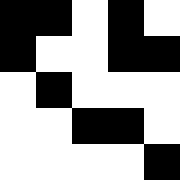[["black", "black", "white", "black", "white"], ["black", "white", "white", "black", "black"], ["white", "black", "white", "white", "white"], ["white", "white", "black", "black", "white"], ["white", "white", "white", "white", "black"]]